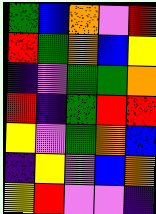[["green", "blue", "orange", "violet", "red"], ["red", "green", "orange", "blue", "yellow"], ["indigo", "violet", "green", "green", "orange"], ["red", "indigo", "green", "red", "red"], ["yellow", "violet", "green", "orange", "blue"], ["indigo", "yellow", "violet", "blue", "orange"], ["yellow", "red", "violet", "violet", "indigo"]]